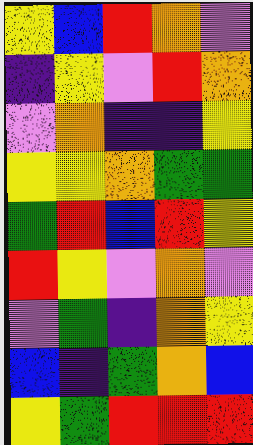[["yellow", "blue", "red", "orange", "violet"], ["indigo", "yellow", "violet", "red", "orange"], ["violet", "orange", "indigo", "indigo", "yellow"], ["yellow", "yellow", "orange", "green", "green"], ["green", "red", "blue", "red", "yellow"], ["red", "yellow", "violet", "orange", "violet"], ["violet", "green", "indigo", "orange", "yellow"], ["blue", "indigo", "green", "orange", "blue"], ["yellow", "green", "red", "red", "red"]]